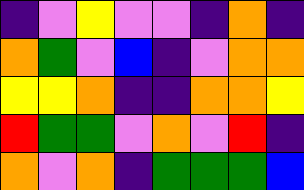[["indigo", "violet", "yellow", "violet", "violet", "indigo", "orange", "indigo"], ["orange", "green", "violet", "blue", "indigo", "violet", "orange", "orange"], ["yellow", "yellow", "orange", "indigo", "indigo", "orange", "orange", "yellow"], ["red", "green", "green", "violet", "orange", "violet", "red", "indigo"], ["orange", "violet", "orange", "indigo", "green", "green", "green", "blue"]]